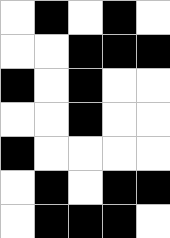[["white", "black", "white", "black", "white"], ["white", "white", "black", "black", "black"], ["black", "white", "black", "white", "white"], ["white", "white", "black", "white", "white"], ["black", "white", "white", "white", "white"], ["white", "black", "white", "black", "black"], ["white", "black", "black", "black", "white"]]